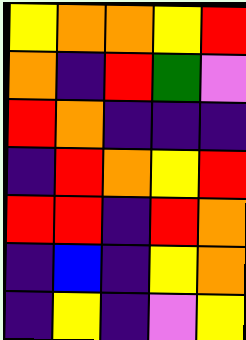[["yellow", "orange", "orange", "yellow", "red"], ["orange", "indigo", "red", "green", "violet"], ["red", "orange", "indigo", "indigo", "indigo"], ["indigo", "red", "orange", "yellow", "red"], ["red", "red", "indigo", "red", "orange"], ["indigo", "blue", "indigo", "yellow", "orange"], ["indigo", "yellow", "indigo", "violet", "yellow"]]